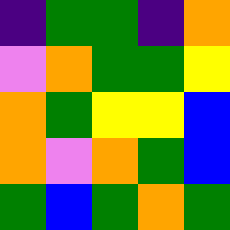[["indigo", "green", "green", "indigo", "orange"], ["violet", "orange", "green", "green", "yellow"], ["orange", "green", "yellow", "yellow", "blue"], ["orange", "violet", "orange", "green", "blue"], ["green", "blue", "green", "orange", "green"]]